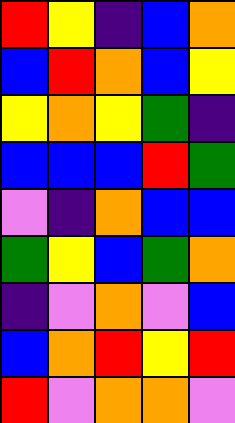[["red", "yellow", "indigo", "blue", "orange"], ["blue", "red", "orange", "blue", "yellow"], ["yellow", "orange", "yellow", "green", "indigo"], ["blue", "blue", "blue", "red", "green"], ["violet", "indigo", "orange", "blue", "blue"], ["green", "yellow", "blue", "green", "orange"], ["indigo", "violet", "orange", "violet", "blue"], ["blue", "orange", "red", "yellow", "red"], ["red", "violet", "orange", "orange", "violet"]]